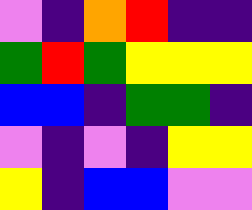[["violet", "indigo", "orange", "red", "indigo", "indigo"], ["green", "red", "green", "yellow", "yellow", "yellow"], ["blue", "blue", "indigo", "green", "green", "indigo"], ["violet", "indigo", "violet", "indigo", "yellow", "yellow"], ["yellow", "indigo", "blue", "blue", "violet", "violet"]]